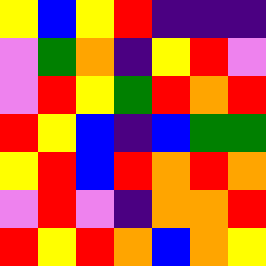[["yellow", "blue", "yellow", "red", "indigo", "indigo", "indigo"], ["violet", "green", "orange", "indigo", "yellow", "red", "violet"], ["violet", "red", "yellow", "green", "red", "orange", "red"], ["red", "yellow", "blue", "indigo", "blue", "green", "green"], ["yellow", "red", "blue", "red", "orange", "red", "orange"], ["violet", "red", "violet", "indigo", "orange", "orange", "red"], ["red", "yellow", "red", "orange", "blue", "orange", "yellow"]]